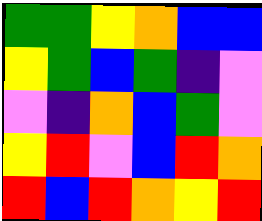[["green", "green", "yellow", "orange", "blue", "blue"], ["yellow", "green", "blue", "green", "indigo", "violet"], ["violet", "indigo", "orange", "blue", "green", "violet"], ["yellow", "red", "violet", "blue", "red", "orange"], ["red", "blue", "red", "orange", "yellow", "red"]]